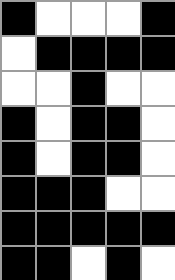[["black", "white", "white", "white", "black"], ["white", "black", "black", "black", "black"], ["white", "white", "black", "white", "white"], ["black", "white", "black", "black", "white"], ["black", "white", "black", "black", "white"], ["black", "black", "black", "white", "white"], ["black", "black", "black", "black", "black"], ["black", "black", "white", "black", "white"]]